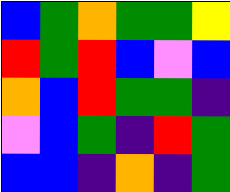[["blue", "green", "orange", "green", "green", "yellow"], ["red", "green", "red", "blue", "violet", "blue"], ["orange", "blue", "red", "green", "green", "indigo"], ["violet", "blue", "green", "indigo", "red", "green"], ["blue", "blue", "indigo", "orange", "indigo", "green"]]